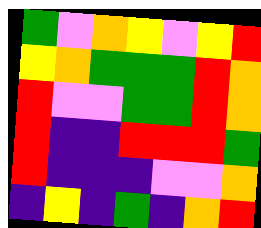[["green", "violet", "orange", "yellow", "violet", "yellow", "red"], ["yellow", "orange", "green", "green", "green", "red", "orange"], ["red", "violet", "violet", "green", "green", "red", "orange"], ["red", "indigo", "indigo", "red", "red", "red", "green"], ["red", "indigo", "indigo", "indigo", "violet", "violet", "orange"], ["indigo", "yellow", "indigo", "green", "indigo", "orange", "red"]]